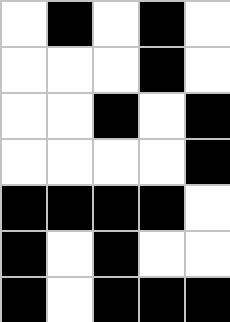[["white", "black", "white", "black", "white"], ["white", "white", "white", "black", "white"], ["white", "white", "black", "white", "black"], ["white", "white", "white", "white", "black"], ["black", "black", "black", "black", "white"], ["black", "white", "black", "white", "white"], ["black", "white", "black", "black", "black"]]